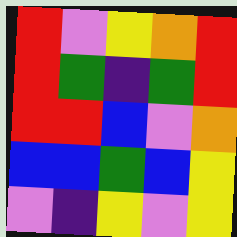[["red", "violet", "yellow", "orange", "red"], ["red", "green", "indigo", "green", "red"], ["red", "red", "blue", "violet", "orange"], ["blue", "blue", "green", "blue", "yellow"], ["violet", "indigo", "yellow", "violet", "yellow"]]